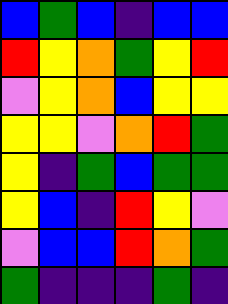[["blue", "green", "blue", "indigo", "blue", "blue"], ["red", "yellow", "orange", "green", "yellow", "red"], ["violet", "yellow", "orange", "blue", "yellow", "yellow"], ["yellow", "yellow", "violet", "orange", "red", "green"], ["yellow", "indigo", "green", "blue", "green", "green"], ["yellow", "blue", "indigo", "red", "yellow", "violet"], ["violet", "blue", "blue", "red", "orange", "green"], ["green", "indigo", "indigo", "indigo", "green", "indigo"]]